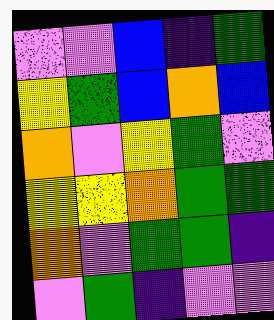[["violet", "violet", "blue", "indigo", "green"], ["yellow", "green", "blue", "orange", "blue"], ["orange", "violet", "yellow", "green", "violet"], ["yellow", "yellow", "orange", "green", "green"], ["orange", "violet", "green", "green", "indigo"], ["violet", "green", "indigo", "violet", "violet"]]